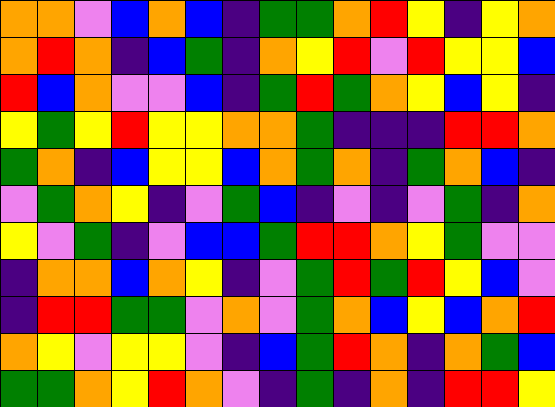[["orange", "orange", "violet", "blue", "orange", "blue", "indigo", "green", "green", "orange", "red", "yellow", "indigo", "yellow", "orange"], ["orange", "red", "orange", "indigo", "blue", "green", "indigo", "orange", "yellow", "red", "violet", "red", "yellow", "yellow", "blue"], ["red", "blue", "orange", "violet", "violet", "blue", "indigo", "green", "red", "green", "orange", "yellow", "blue", "yellow", "indigo"], ["yellow", "green", "yellow", "red", "yellow", "yellow", "orange", "orange", "green", "indigo", "indigo", "indigo", "red", "red", "orange"], ["green", "orange", "indigo", "blue", "yellow", "yellow", "blue", "orange", "green", "orange", "indigo", "green", "orange", "blue", "indigo"], ["violet", "green", "orange", "yellow", "indigo", "violet", "green", "blue", "indigo", "violet", "indigo", "violet", "green", "indigo", "orange"], ["yellow", "violet", "green", "indigo", "violet", "blue", "blue", "green", "red", "red", "orange", "yellow", "green", "violet", "violet"], ["indigo", "orange", "orange", "blue", "orange", "yellow", "indigo", "violet", "green", "red", "green", "red", "yellow", "blue", "violet"], ["indigo", "red", "red", "green", "green", "violet", "orange", "violet", "green", "orange", "blue", "yellow", "blue", "orange", "red"], ["orange", "yellow", "violet", "yellow", "yellow", "violet", "indigo", "blue", "green", "red", "orange", "indigo", "orange", "green", "blue"], ["green", "green", "orange", "yellow", "red", "orange", "violet", "indigo", "green", "indigo", "orange", "indigo", "red", "red", "yellow"]]